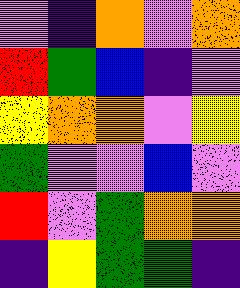[["violet", "indigo", "orange", "violet", "orange"], ["red", "green", "blue", "indigo", "violet"], ["yellow", "orange", "orange", "violet", "yellow"], ["green", "violet", "violet", "blue", "violet"], ["red", "violet", "green", "orange", "orange"], ["indigo", "yellow", "green", "green", "indigo"]]